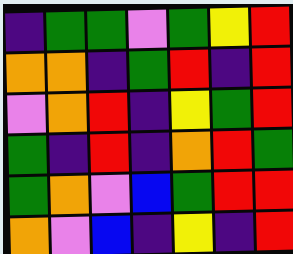[["indigo", "green", "green", "violet", "green", "yellow", "red"], ["orange", "orange", "indigo", "green", "red", "indigo", "red"], ["violet", "orange", "red", "indigo", "yellow", "green", "red"], ["green", "indigo", "red", "indigo", "orange", "red", "green"], ["green", "orange", "violet", "blue", "green", "red", "red"], ["orange", "violet", "blue", "indigo", "yellow", "indigo", "red"]]